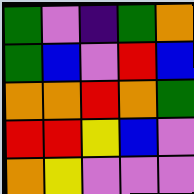[["green", "violet", "indigo", "green", "orange"], ["green", "blue", "violet", "red", "blue"], ["orange", "orange", "red", "orange", "green"], ["red", "red", "yellow", "blue", "violet"], ["orange", "yellow", "violet", "violet", "violet"]]